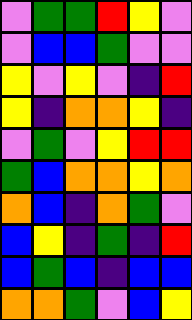[["violet", "green", "green", "red", "yellow", "violet"], ["violet", "blue", "blue", "green", "violet", "violet"], ["yellow", "violet", "yellow", "violet", "indigo", "red"], ["yellow", "indigo", "orange", "orange", "yellow", "indigo"], ["violet", "green", "violet", "yellow", "red", "red"], ["green", "blue", "orange", "orange", "yellow", "orange"], ["orange", "blue", "indigo", "orange", "green", "violet"], ["blue", "yellow", "indigo", "green", "indigo", "red"], ["blue", "green", "blue", "indigo", "blue", "blue"], ["orange", "orange", "green", "violet", "blue", "yellow"]]